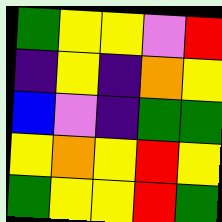[["green", "yellow", "yellow", "violet", "red"], ["indigo", "yellow", "indigo", "orange", "yellow"], ["blue", "violet", "indigo", "green", "green"], ["yellow", "orange", "yellow", "red", "yellow"], ["green", "yellow", "yellow", "red", "green"]]